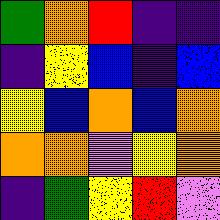[["green", "orange", "red", "indigo", "indigo"], ["indigo", "yellow", "blue", "indigo", "blue"], ["yellow", "blue", "orange", "blue", "orange"], ["orange", "orange", "violet", "yellow", "orange"], ["indigo", "green", "yellow", "red", "violet"]]